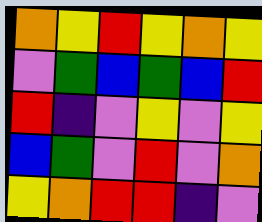[["orange", "yellow", "red", "yellow", "orange", "yellow"], ["violet", "green", "blue", "green", "blue", "red"], ["red", "indigo", "violet", "yellow", "violet", "yellow"], ["blue", "green", "violet", "red", "violet", "orange"], ["yellow", "orange", "red", "red", "indigo", "violet"]]